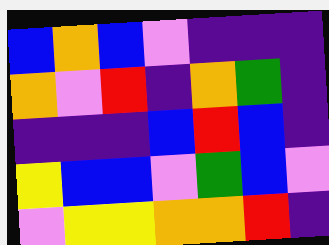[["blue", "orange", "blue", "violet", "indigo", "indigo", "indigo"], ["orange", "violet", "red", "indigo", "orange", "green", "indigo"], ["indigo", "indigo", "indigo", "blue", "red", "blue", "indigo"], ["yellow", "blue", "blue", "violet", "green", "blue", "violet"], ["violet", "yellow", "yellow", "orange", "orange", "red", "indigo"]]